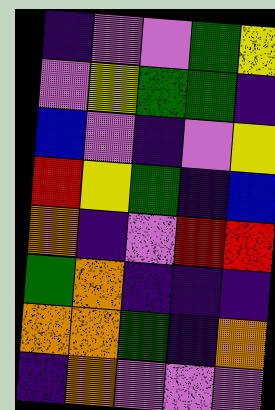[["indigo", "violet", "violet", "green", "yellow"], ["violet", "yellow", "green", "green", "indigo"], ["blue", "violet", "indigo", "violet", "yellow"], ["red", "yellow", "green", "indigo", "blue"], ["orange", "indigo", "violet", "red", "red"], ["green", "orange", "indigo", "indigo", "indigo"], ["orange", "orange", "green", "indigo", "orange"], ["indigo", "orange", "violet", "violet", "violet"]]